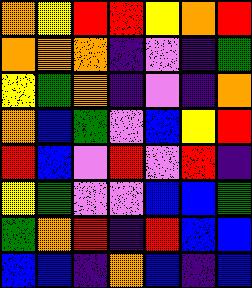[["orange", "yellow", "red", "red", "yellow", "orange", "red"], ["orange", "orange", "orange", "indigo", "violet", "indigo", "green"], ["yellow", "green", "orange", "indigo", "violet", "indigo", "orange"], ["orange", "blue", "green", "violet", "blue", "yellow", "red"], ["red", "blue", "violet", "red", "violet", "red", "indigo"], ["yellow", "green", "violet", "violet", "blue", "blue", "green"], ["green", "orange", "red", "indigo", "red", "blue", "blue"], ["blue", "blue", "indigo", "orange", "blue", "indigo", "blue"]]